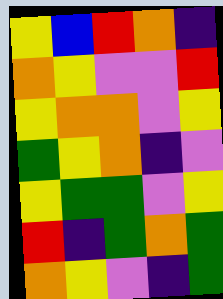[["yellow", "blue", "red", "orange", "indigo"], ["orange", "yellow", "violet", "violet", "red"], ["yellow", "orange", "orange", "violet", "yellow"], ["green", "yellow", "orange", "indigo", "violet"], ["yellow", "green", "green", "violet", "yellow"], ["red", "indigo", "green", "orange", "green"], ["orange", "yellow", "violet", "indigo", "green"]]